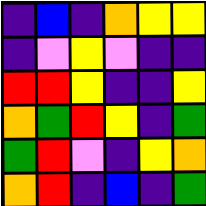[["indigo", "blue", "indigo", "orange", "yellow", "yellow"], ["indigo", "violet", "yellow", "violet", "indigo", "indigo"], ["red", "red", "yellow", "indigo", "indigo", "yellow"], ["orange", "green", "red", "yellow", "indigo", "green"], ["green", "red", "violet", "indigo", "yellow", "orange"], ["orange", "red", "indigo", "blue", "indigo", "green"]]